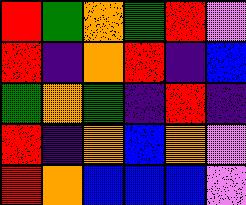[["red", "green", "orange", "green", "red", "violet"], ["red", "indigo", "orange", "red", "indigo", "blue"], ["green", "orange", "green", "indigo", "red", "indigo"], ["red", "indigo", "orange", "blue", "orange", "violet"], ["red", "orange", "blue", "blue", "blue", "violet"]]